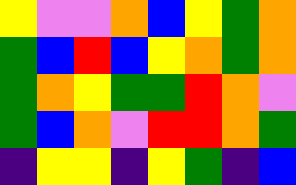[["yellow", "violet", "violet", "orange", "blue", "yellow", "green", "orange"], ["green", "blue", "red", "blue", "yellow", "orange", "green", "orange"], ["green", "orange", "yellow", "green", "green", "red", "orange", "violet"], ["green", "blue", "orange", "violet", "red", "red", "orange", "green"], ["indigo", "yellow", "yellow", "indigo", "yellow", "green", "indigo", "blue"]]